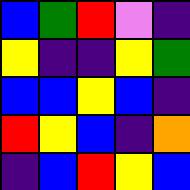[["blue", "green", "red", "violet", "indigo"], ["yellow", "indigo", "indigo", "yellow", "green"], ["blue", "blue", "yellow", "blue", "indigo"], ["red", "yellow", "blue", "indigo", "orange"], ["indigo", "blue", "red", "yellow", "blue"]]